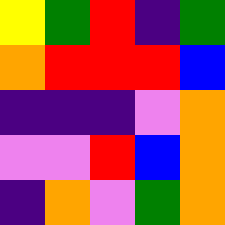[["yellow", "green", "red", "indigo", "green"], ["orange", "red", "red", "red", "blue"], ["indigo", "indigo", "indigo", "violet", "orange"], ["violet", "violet", "red", "blue", "orange"], ["indigo", "orange", "violet", "green", "orange"]]